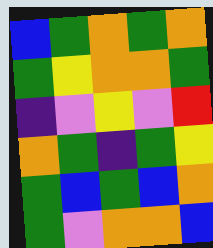[["blue", "green", "orange", "green", "orange"], ["green", "yellow", "orange", "orange", "green"], ["indigo", "violet", "yellow", "violet", "red"], ["orange", "green", "indigo", "green", "yellow"], ["green", "blue", "green", "blue", "orange"], ["green", "violet", "orange", "orange", "blue"]]